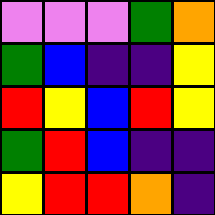[["violet", "violet", "violet", "green", "orange"], ["green", "blue", "indigo", "indigo", "yellow"], ["red", "yellow", "blue", "red", "yellow"], ["green", "red", "blue", "indigo", "indigo"], ["yellow", "red", "red", "orange", "indigo"]]